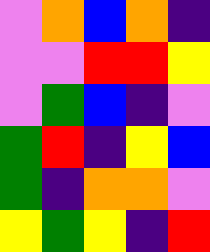[["violet", "orange", "blue", "orange", "indigo"], ["violet", "violet", "red", "red", "yellow"], ["violet", "green", "blue", "indigo", "violet"], ["green", "red", "indigo", "yellow", "blue"], ["green", "indigo", "orange", "orange", "violet"], ["yellow", "green", "yellow", "indigo", "red"]]